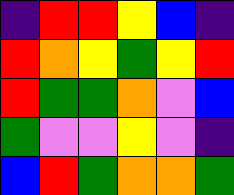[["indigo", "red", "red", "yellow", "blue", "indigo"], ["red", "orange", "yellow", "green", "yellow", "red"], ["red", "green", "green", "orange", "violet", "blue"], ["green", "violet", "violet", "yellow", "violet", "indigo"], ["blue", "red", "green", "orange", "orange", "green"]]